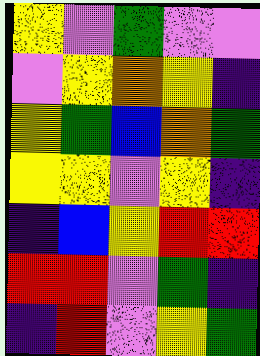[["yellow", "violet", "green", "violet", "violet"], ["violet", "yellow", "orange", "yellow", "indigo"], ["yellow", "green", "blue", "orange", "green"], ["yellow", "yellow", "violet", "yellow", "indigo"], ["indigo", "blue", "yellow", "red", "red"], ["red", "red", "violet", "green", "indigo"], ["indigo", "red", "violet", "yellow", "green"]]